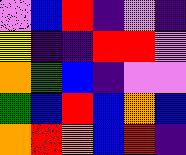[["violet", "blue", "red", "indigo", "violet", "indigo"], ["yellow", "indigo", "indigo", "red", "red", "violet"], ["orange", "green", "blue", "indigo", "violet", "violet"], ["green", "blue", "red", "blue", "orange", "blue"], ["orange", "red", "orange", "blue", "red", "indigo"]]